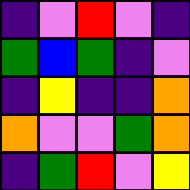[["indigo", "violet", "red", "violet", "indigo"], ["green", "blue", "green", "indigo", "violet"], ["indigo", "yellow", "indigo", "indigo", "orange"], ["orange", "violet", "violet", "green", "orange"], ["indigo", "green", "red", "violet", "yellow"]]